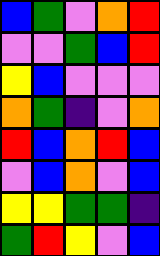[["blue", "green", "violet", "orange", "red"], ["violet", "violet", "green", "blue", "red"], ["yellow", "blue", "violet", "violet", "violet"], ["orange", "green", "indigo", "violet", "orange"], ["red", "blue", "orange", "red", "blue"], ["violet", "blue", "orange", "violet", "blue"], ["yellow", "yellow", "green", "green", "indigo"], ["green", "red", "yellow", "violet", "blue"]]